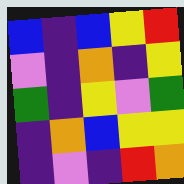[["blue", "indigo", "blue", "yellow", "red"], ["violet", "indigo", "orange", "indigo", "yellow"], ["green", "indigo", "yellow", "violet", "green"], ["indigo", "orange", "blue", "yellow", "yellow"], ["indigo", "violet", "indigo", "red", "orange"]]